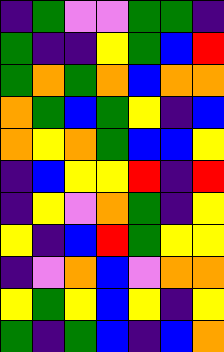[["indigo", "green", "violet", "violet", "green", "green", "indigo"], ["green", "indigo", "indigo", "yellow", "green", "blue", "red"], ["green", "orange", "green", "orange", "blue", "orange", "orange"], ["orange", "green", "blue", "green", "yellow", "indigo", "blue"], ["orange", "yellow", "orange", "green", "blue", "blue", "yellow"], ["indigo", "blue", "yellow", "yellow", "red", "indigo", "red"], ["indigo", "yellow", "violet", "orange", "green", "indigo", "yellow"], ["yellow", "indigo", "blue", "red", "green", "yellow", "yellow"], ["indigo", "violet", "orange", "blue", "violet", "orange", "orange"], ["yellow", "green", "yellow", "blue", "yellow", "indigo", "yellow"], ["green", "indigo", "green", "blue", "indigo", "blue", "orange"]]